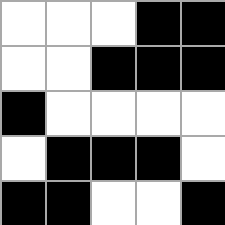[["white", "white", "white", "black", "black"], ["white", "white", "black", "black", "black"], ["black", "white", "white", "white", "white"], ["white", "black", "black", "black", "white"], ["black", "black", "white", "white", "black"]]